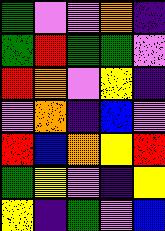[["green", "violet", "violet", "orange", "indigo"], ["green", "red", "green", "green", "violet"], ["red", "orange", "violet", "yellow", "indigo"], ["violet", "orange", "indigo", "blue", "violet"], ["red", "blue", "orange", "yellow", "red"], ["green", "yellow", "violet", "indigo", "yellow"], ["yellow", "indigo", "green", "violet", "blue"]]